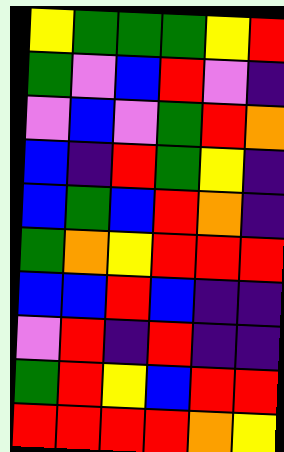[["yellow", "green", "green", "green", "yellow", "red"], ["green", "violet", "blue", "red", "violet", "indigo"], ["violet", "blue", "violet", "green", "red", "orange"], ["blue", "indigo", "red", "green", "yellow", "indigo"], ["blue", "green", "blue", "red", "orange", "indigo"], ["green", "orange", "yellow", "red", "red", "red"], ["blue", "blue", "red", "blue", "indigo", "indigo"], ["violet", "red", "indigo", "red", "indigo", "indigo"], ["green", "red", "yellow", "blue", "red", "red"], ["red", "red", "red", "red", "orange", "yellow"]]